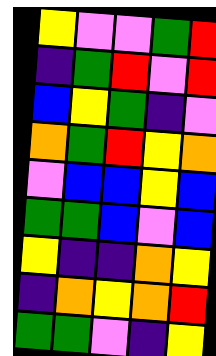[["yellow", "violet", "violet", "green", "red"], ["indigo", "green", "red", "violet", "red"], ["blue", "yellow", "green", "indigo", "violet"], ["orange", "green", "red", "yellow", "orange"], ["violet", "blue", "blue", "yellow", "blue"], ["green", "green", "blue", "violet", "blue"], ["yellow", "indigo", "indigo", "orange", "yellow"], ["indigo", "orange", "yellow", "orange", "red"], ["green", "green", "violet", "indigo", "yellow"]]